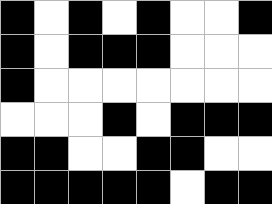[["black", "white", "black", "white", "black", "white", "white", "black"], ["black", "white", "black", "black", "black", "white", "white", "white"], ["black", "white", "white", "white", "white", "white", "white", "white"], ["white", "white", "white", "black", "white", "black", "black", "black"], ["black", "black", "white", "white", "black", "black", "white", "white"], ["black", "black", "black", "black", "black", "white", "black", "black"]]